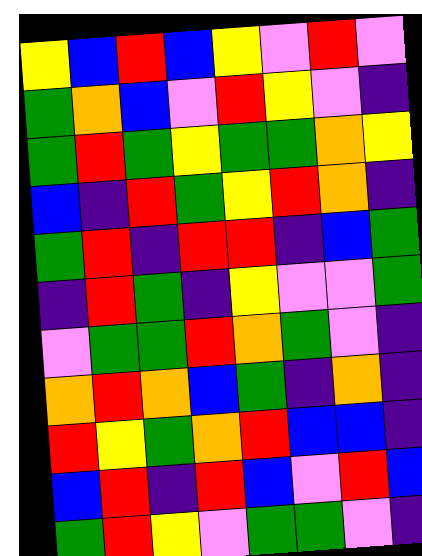[["yellow", "blue", "red", "blue", "yellow", "violet", "red", "violet"], ["green", "orange", "blue", "violet", "red", "yellow", "violet", "indigo"], ["green", "red", "green", "yellow", "green", "green", "orange", "yellow"], ["blue", "indigo", "red", "green", "yellow", "red", "orange", "indigo"], ["green", "red", "indigo", "red", "red", "indigo", "blue", "green"], ["indigo", "red", "green", "indigo", "yellow", "violet", "violet", "green"], ["violet", "green", "green", "red", "orange", "green", "violet", "indigo"], ["orange", "red", "orange", "blue", "green", "indigo", "orange", "indigo"], ["red", "yellow", "green", "orange", "red", "blue", "blue", "indigo"], ["blue", "red", "indigo", "red", "blue", "violet", "red", "blue"], ["green", "red", "yellow", "violet", "green", "green", "violet", "indigo"]]